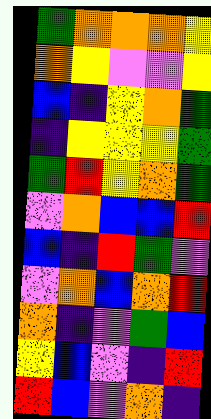[["green", "orange", "orange", "orange", "yellow"], ["orange", "yellow", "violet", "violet", "yellow"], ["blue", "indigo", "yellow", "orange", "green"], ["indigo", "yellow", "yellow", "yellow", "green"], ["green", "red", "yellow", "orange", "green"], ["violet", "orange", "blue", "blue", "red"], ["blue", "indigo", "red", "green", "violet"], ["violet", "orange", "blue", "orange", "red"], ["orange", "indigo", "violet", "green", "blue"], ["yellow", "blue", "violet", "indigo", "red"], ["red", "blue", "violet", "orange", "indigo"]]